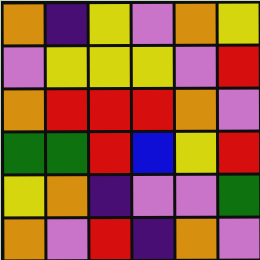[["orange", "indigo", "yellow", "violet", "orange", "yellow"], ["violet", "yellow", "yellow", "yellow", "violet", "red"], ["orange", "red", "red", "red", "orange", "violet"], ["green", "green", "red", "blue", "yellow", "red"], ["yellow", "orange", "indigo", "violet", "violet", "green"], ["orange", "violet", "red", "indigo", "orange", "violet"]]